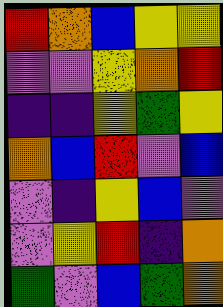[["red", "orange", "blue", "yellow", "yellow"], ["violet", "violet", "yellow", "orange", "red"], ["indigo", "indigo", "yellow", "green", "yellow"], ["orange", "blue", "red", "violet", "blue"], ["violet", "indigo", "yellow", "blue", "violet"], ["violet", "yellow", "red", "indigo", "orange"], ["green", "violet", "blue", "green", "orange"]]